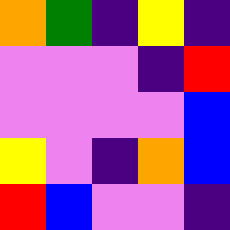[["orange", "green", "indigo", "yellow", "indigo"], ["violet", "violet", "violet", "indigo", "red"], ["violet", "violet", "violet", "violet", "blue"], ["yellow", "violet", "indigo", "orange", "blue"], ["red", "blue", "violet", "violet", "indigo"]]